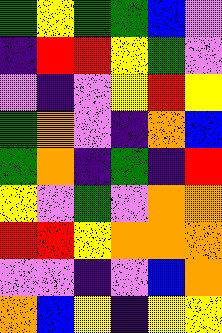[["green", "yellow", "green", "green", "blue", "violet"], ["indigo", "red", "red", "yellow", "green", "violet"], ["violet", "indigo", "violet", "yellow", "red", "yellow"], ["green", "orange", "violet", "indigo", "orange", "blue"], ["green", "orange", "indigo", "green", "indigo", "red"], ["yellow", "violet", "green", "violet", "orange", "orange"], ["red", "red", "yellow", "orange", "orange", "orange"], ["violet", "violet", "indigo", "violet", "blue", "orange"], ["orange", "blue", "yellow", "indigo", "yellow", "yellow"]]